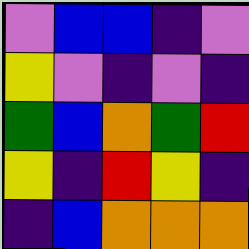[["violet", "blue", "blue", "indigo", "violet"], ["yellow", "violet", "indigo", "violet", "indigo"], ["green", "blue", "orange", "green", "red"], ["yellow", "indigo", "red", "yellow", "indigo"], ["indigo", "blue", "orange", "orange", "orange"]]